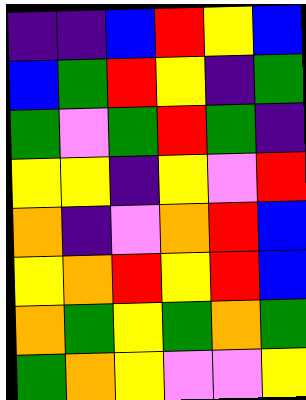[["indigo", "indigo", "blue", "red", "yellow", "blue"], ["blue", "green", "red", "yellow", "indigo", "green"], ["green", "violet", "green", "red", "green", "indigo"], ["yellow", "yellow", "indigo", "yellow", "violet", "red"], ["orange", "indigo", "violet", "orange", "red", "blue"], ["yellow", "orange", "red", "yellow", "red", "blue"], ["orange", "green", "yellow", "green", "orange", "green"], ["green", "orange", "yellow", "violet", "violet", "yellow"]]